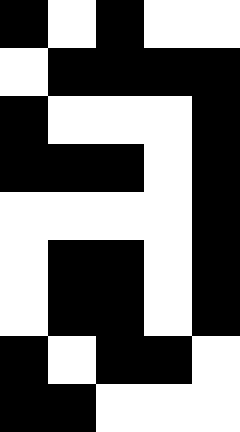[["black", "white", "black", "white", "white"], ["white", "black", "black", "black", "black"], ["black", "white", "white", "white", "black"], ["black", "black", "black", "white", "black"], ["white", "white", "white", "white", "black"], ["white", "black", "black", "white", "black"], ["white", "black", "black", "white", "black"], ["black", "white", "black", "black", "white"], ["black", "black", "white", "white", "white"]]